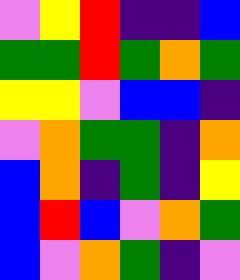[["violet", "yellow", "red", "indigo", "indigo", "blue"], ["green", "green", "red", "green", "orange", "green"], ["yellow", "yellow", "violet", "blue", "blue", "indigo"], ["violet", "orange", "green", "green", "indigo", "orange"], ["blue", "orange", "indigo", "green", "indigo", "yellow"], ["blue", "red", "blue", "violet", "orange", "green"], ["blue", "violet", "orange", "green", "indigo", "violet"]]